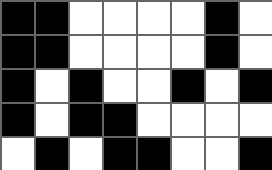[["black", "black", "white", "white", "white", "white", "black", "white"], ["black", "black", "white", "white", "white", "white", "black", "white"], ["black", "white", "black", "white", "white", "black", "white", "black"], ["black", "white", "black", "black", "white", "white", "white", "white"], ["white", "black", "white", "black", "black", "white", "white", "black"]]